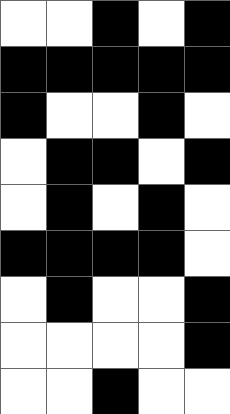[["white", "white", "black", "white", "black"], ["black", "black", "black", "black", "black"], ["black", "white", "white", "black", "white"], ["white", "black", "black", "white", "black"], ["white", "black", "white", "black", "white"], ["black", "black", "black", "black", "white"], ["white", "black", "white", "white", "black"], ["white", "white", "white", "white", "black"], ["white", "white", "black", "white", "white"]]